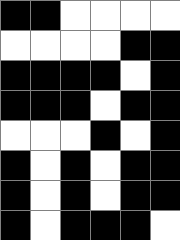[["black", "black", "white", "white", "white", "white"], ["white", "white", "white", "white", "black", "black"], ["black", "black", "black", "black", "white", "black"], ["black", "black", "black", "white", "black", "black"], ["white", "white", "white", "black", "white", "black"], ["black", "white", "black", "white", "black", "black"], ["black", "white", "black", "white", "black", "black"], ["black", "white", "black", "black", "black", "white"]]